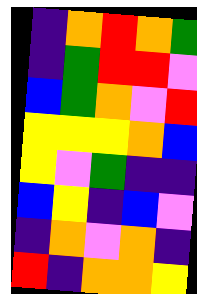[["indigo", "orange", "red", "orange", "green"], ["indigo", "green", "red", "red", "violet"], ["blue", "green", "orange", "violet", "red"], ["yellow", "yellow", "yellow", "orange", "blue"], ["yellow", "violet", "green", "indigo", "indigo"], ["blue", "yellow", "indigo", "blue", "violet"], ["indigo", "orange", "violet", "orange", "indigo"], ["red", "indigo", "orange", "orange", "yellow"]]